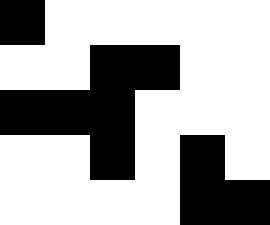[["black", "white", "white", "white", "white", "white"], ["white", "white", "black", "black", "white", "white"], ["black", "black", "black", "white", "white", "white"], ["white", "white", "black", "white", "black", "white"], ["white", "white", "white", "white", "black", "black"]]